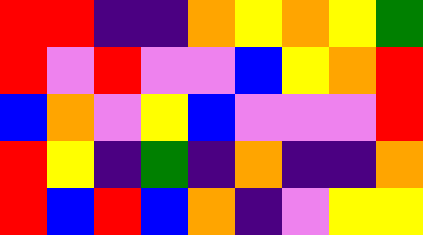[["red", "red", "indigo", "indigo", "orange", "yellow", "orange", "yellow", "green"], ["red", "violet", "red", "violet", "violet", "blue", "yellow", "orange", "red"], ["blue", "orange", "violet", "yellow", "blue", "violet", "violet", "violet", "red"], ["red", "yellow", "indigo", "green", "indigo", "orange", "indigo", "indigo", "orange"], ["red", "blue", "red", "blue", "orange", "indigo", "violet", "yellow", "yellow"]]